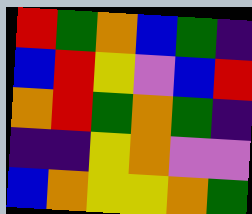[["red", "green", "orange", "blue", "green", "indigo"], ["blue", "red", "yellow", "violet", "blue", "red"], ["orange", "red", "green", "orange", "green", "indigo"], ["indigo", "indigo", "yellow", "orange", "violet", "violet"], ["blue", "orange", "yellow", "yellow", "orange", "green"]]